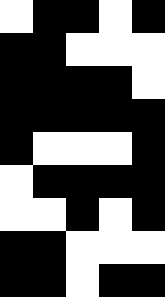[["white", "black", "black", "white", "black"], ["black", "black", "white", "white", "white"], ["black", "black", "black", "black", "white"], ["black", "black", "black", "black", "black"], ["black", "white", "white", "white", "black"], ["white", "black", "black", "black", "black"], ["white", "white", "black", "white", "black"], ["black", "black", "white", "white", "white"], ["black", "black", "white", "black", "black"]]